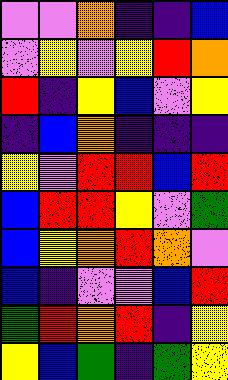[["violet", "violet", "orange", "indigo", "indigo", "blue"], ["violet", "yellow", "violet", "yellow", "red", "orange"], ["red", "indigo", "yellow", "blue", "violet", "yellow"], ["indigo", "blue", "orange", "indigo", "indigo", "indigo"], ["yellow", "violet", "red", "red", "blue", "red"], ["blue", "red", "red", "yellow", "violet", "green"], ["blue", "yellow", "orange", "red", "orange", "violet"], ["blue", "indigo", "violet", "violet", "blue", "red"], ["green", "red", "orange", "red", "indigo", "yellow"], ["yellow", "blue", "green", "indigo", "green", "yellow"]]